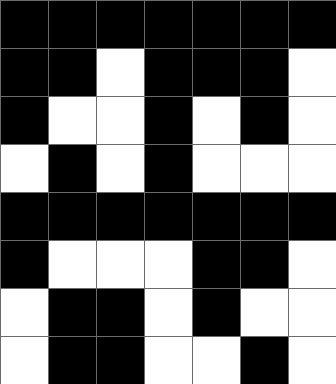[["black", "black", "black", "black", "black", "black", "black"], ["black", "black", "white", "black", "black", "black", "white"], ["black", "white", "white", "black", "white", "black", "white"], ["white", "black", "white", "black", "white", "white", "white"], ["black", "black", "black", "black", "black", "black", "black"], ["black", "white", "white", "white", "black", "black", "white"], ["white", "black", "black", "white", "black", "white", "white"], ["white", "black", "black", "white", "white", "black", "white"]]